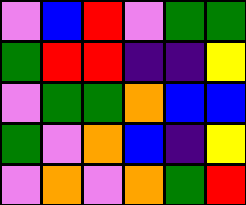[["violet", "blue", "red", "violet", "green", "green"], ["green", "red", "red", "indigo", "indigo", "yellow"], ["violet", "green", "green", "orange", "blue", "blue"], ["green", "violet", "orange", "blue", "indigo", "yellow"], ["violet", "orange", "violet", "orange", "green", "red"]]